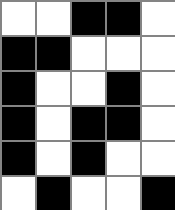[["white", "white", "black", "black", "white"], ["black", "black", "white", "white", "white"], ["black", "white", "white", "black", "white"], ["black", "white", "black", "black", "white"], ["black", "white", "black", "white", "white"], ["white", "black", "white", "white", "black"]]